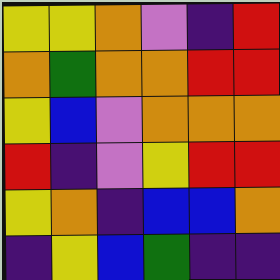[["yellow", "yellow", "orange", "violet", "indigo", "red"], ["orange", "green", "orange", "orange", "red", "red"], ["yellow", "blue", "violet", "orange", "orange", "orange"], ["red", "indigo", "violet", "yellow", "red", "red"], ["yellow", "orange", "indigo", "blue", "blue", "orange"], ["indigo", "yellow", "blue", "green", "indigo", "indigo"]]